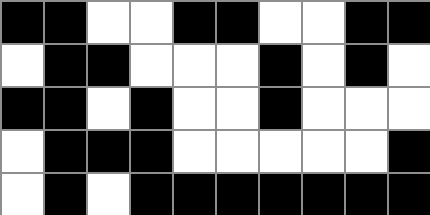[["black", "black", "white", "white", "black", "black", "white", "white", "black", "black"], ["white", "black", "black", "white", "white", "white", "black", "white", "black", "white"], ["black", "black", "white", "black", "white", "white", "black", "white", "white", "white"], ["white", "black", "black", "black", "white", "white", "white", "white", "white", "black"], ["white", "black", "white", "black", "black", "black", "black", "black", "black", "black"]]